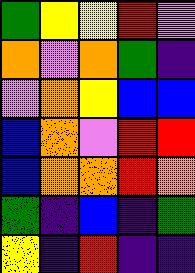[["green", "yellow", "yellow", "red", "violet"], ["orange", "violet", "orange", "green", "indigo"], ["violet", "orange", "yellow", "blue", "blue"], ["blue", "orange", "violet", "red", "red"], ["blue", "orange", "orange", "red", "orange"], ["green", "indigo", "blue", "indigo", "green"], ["yellow", "indigo", "red", "indigo", "indigo"]]